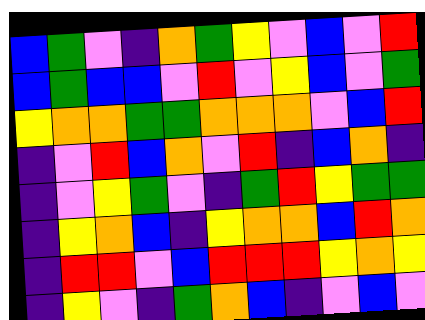[["blue", "green", "violet", "indigo", "orange", "green", "yellow", "violet", "blue", "violet", "red"], ["blue", "green", "blue", "blue", "violet", "red", "violet", "yellow", "blue", "violet", "green"], ["yellow", "orange", "orange", "green", "green", "orange", "orange", "orange", "violet", "blue", "red"], ["indigo", "violet", "red", "blue", "orange", "violet", "red", "indigo", "blue", "orange", "indigo"], ["indigo", "violet", "yellow", "green", "violet", "indigo", "green", "red", "yellow", "green", "green"], ["indigo", "yellow", "orange", "blue", "indigo", "yellow", "orange", "orange", "blue", "red", "orange"], ["indigo", "red", "red", "violet", "blue", "red", "red", "red", "yellow", "orange", "yellow"], ["indigo", "yellow", "violet", "indigo", "green", "orange", "blue", "indigo", "violet", "blue", "violet"]]